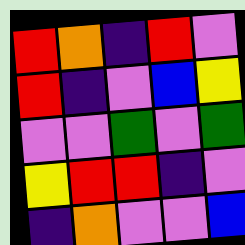[["red", "orange", "indigo", "red", "violet"], ["red", "indigo", "violet", "blue", "yellow"], ["violet", "violet", "green", "violet", "green"], ["yellow", "red", "red", "indigo", "violet"], ["indigo", "orange", "violet", "violet", "blue"]]